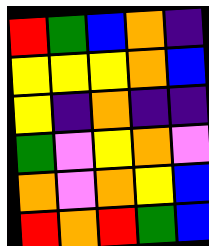[["red", "green", "blue", "orange", "indigo"], ["yellow", "yellow", "yellow", "orange", "blue"], ["yellow", "indigo", "orange", "indigo", "indigo"], ["green", "violet", "yellow", "orange", "violet"], ["orange", "violet", "orange", "yellow", "blue"], ["red", "orange", "red", "green", "blue"]]